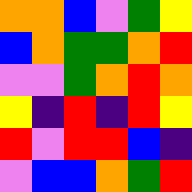[["orange", "orange", "blue", "violet", "green", "yellow"], ["blue", "orange", "green", "green", "orange", "red"], ["violet", "violet", "green", "orange", "red", "orange"], ["yellow", "indigo", "red", "indigo", "red", "yellow"], ["red", "violet", "red", "red", "blue", "indigo"], ["violet", "blue", "blue", "orange", "green", "red"]]